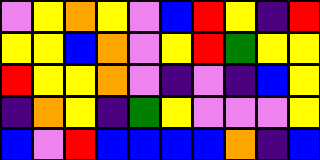[["violet", "yellow", "orange", "yellow", "violet", "blue", "red", "yellow", "indigo", "red"], ["yellow", "yellow", "blue", "orange", "violet", "yellow", "red", "green", "yellow", "yellow"], ["red", "yellow", "yellow", "orange", "violet", "indigo", "violet", "indigo", "blue", "yellow"], ["indigo", "orange", "yellow", "indigo", "green", "yellow", "violet", "violet", "violet", "yellow"], ["blue", "violet", "red", "blue", "blue", "blue", "blue", "orange", "indigo", "blue"]]